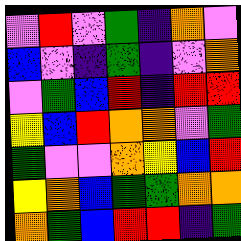[["violet", "red", "violet", "green", "indigo", "orange", "violet"], ["blue", "violet", "indigo", "green", "indigo", "violet", "orange"], ["violet", "green", "blue", "red", "indigo", "red", "red"], ["yellow", "blue", "red", "orange", "orange", "violet", "green"], ["green", "violet", "violet", "orange", "yellow", "blue", "red"], ["yellow", "orange", "blue", "green", "green", "orange", "orange"], ["orange", "green", "blue", "red", "red", "indigo", "green"]]